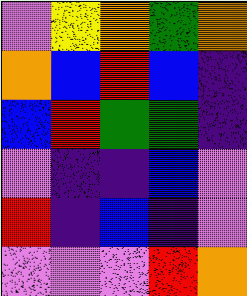[["violet", "yellow", "orange", "green", "orange"], ["orange", "blue", "red", "blue", "indigo"], ["blue", "red", "green", "green", "indigo"], ["violet", "indigo", "indigo", "blue", "violet"], ["red", "indigo", "blue", "indigo", "violet"], ["violet", "violet", "violet", "red", "orange"]]